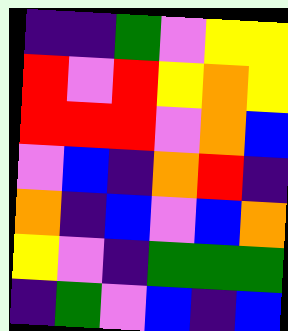[["indigo", "indigo", "green", "violet", "yellow", "yellow"], ["red", "violet", "red", "yellow", "orange", "yellow"], ["red", "red", "red", "violet", "orange", "blue"], ["violet", "blue", "indigo", "orange", "red", "indigo"], ["orange", "indigo", "blue", "violet", "blue", "orange"], ["yellow", "violet", "indigo", "green", "green", "green"], ["indigo", "green", "violet", "blue", "indigo", "blue"]]